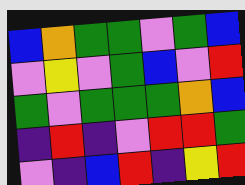[["blue", "orange", "green", "green", "violet", "green", "blue"], ["violet", "yellow", "violet", "green", "blue", "violet", "red"], ["green", "violet", "green", "green", "green", "orange", "blue"], ["indigo", "red", "indigo", "violet", "red", "red", "green"], ["violet", "indigo", "blue", "red", "indigo", "yellow", "red"]]